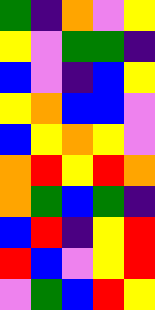[["green", "indigo", "orange", "violet", "yellow"], ["yellow", "violet", "green", "green", "indigo"], ["blue", "violet", "indigo", "blue", "yellow"], ["yellow", "orange", "blue", "blue", "violet"], ["blue", "yellow", "orange", "yellow", "violet"], ["orange", "red", "yellow", "red", "orange"], ["orange", "green", "blue", "green", "indigo"], ["blue", "red", "indigo", "yellow", "red"], ["red", "blue", "violet", "yellow", "red"], ["violet", "green", "blue", "red", "yellow"]]